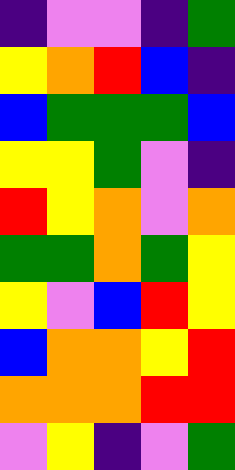[["indigo", "violet", "violet", "indigo", "green"], ["yellow", "orange", "red", "blue", "indigo"], ["blue", "green", "green", "green", "blue"], ["yellow", "yellow", "green", "violet", "indigo"], ["red", "yellow", "orange", "violet", "orange"], ["green", "green", "orange", "green", "yellow"], ["yellow", "violet", "blue", "red", "yellow"], ["blue", "orange", "orange", "yellow", "red"], ["orange", "orange", "orange", "red", "red"], ["violet", "yellow", "indigo", "violet", "green"]]